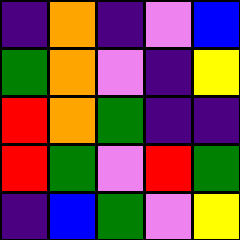[["indigo", "orange", "indigo", "violet", "blue"], ["green", "orange", "violet", "indigo", "yellow"], ["red", "orange", "green", "indigo", "indigo"], ["red", "green", "violet", "red", "green"], ["indigo", "blue", "green", "violet", "yellow"]]